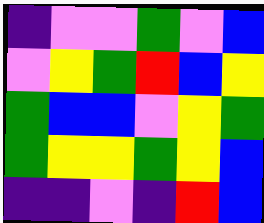[["indigo", "violet", "violet", "green", "violet", "blue"], ["violet", "yellow", "green", "red", "blue", "yellow"], ["green", "blue", "blue", "violet", "yellow", "green"], ["green", "yellow", "yellow", "green", "yellow", "blue"], ["indigo", "indigo", "violet", "indigo", "red", "blue"]]